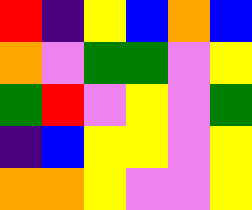[["red", "indigo", "yellow", "blue", "orange", "blue"], ["orange", "violet", "green", "green", "violet", "yellow"], ["green", "red", "violet", "yellow", "violet", "green"], ["indigo", "blue", "yellow", "yellow", "violet", "yellow"], ["orange", "orange", "yellow", "violet", "violet", "yellow"]]